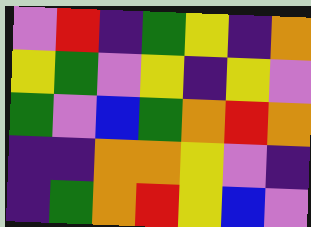[["violet", "red", "indigo", "green", "yellow", "indigo", "orange"], ["yellow", "green", "violet", "yellow", "indigo", "yellow", "violet"], ["green", "violet", "blue", "green", "orange", "red", "orange"], ["indigo", "indigo", "orange", "orange", "yellow", "violet", "indigo"], ["indigo", "green", "orange", "red", "yellow", "blue", "violet"]]